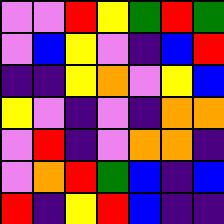[["violet", "violet", "red", "yellow", "green", "red", "green"], ["violet", "blue", "yellow", "violet", "indigo", "blue", "red"], ["indigo", "indigo", "yellow", "orange", "violet", "yellow", "blue"], ["yellow", "violet", "indigo", "violet", "indigo", "orange", "orange"], ["violet", "red", "indigo", "violet", "orange", "orange", "indigo"], ["violet", "orange", "red", "green", "blue", "indigo", "blue"], ["red", "indigo", "yellow", "red", "blue", "indigo", "indigo"]]